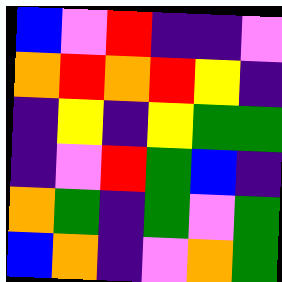[["blue", "violet", "red", "indigo", "indigo", "violet"], ["orange", "red", "orange", "red", "yellow", "indigo"], ["indigo", "yellow", "indigo", "yellow", "green", "green"], ["indigo", "violet", "red", "green", "blue", "indigo"], ["orange", "green", "indigo", "green", "violet", "green"], ["blue", "orange", "indigo", "violet", "orange", "green"]]